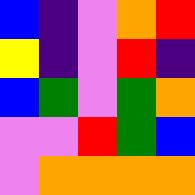[["blue", "indigo", "violet", "orange", "red"], ["yellow", "indigo", "violet", "red", "indigo"], ["blue", "green", "violet", "green", "orange"], ["violet", "violet", "red", "green", "blue"], ["violet", "orange", "orange", "orange", "orange"]]